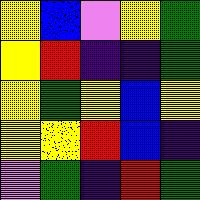[["yellow", "blue", "violet", "yellow", "green"], ["yellow", "red", "indigo", "indigo", "green"], ["yellow", "green", "yellow", "blue", "yellow"], ["yellow", "yellow", "red", "blue", "indigo"], ["violet", "green", "indigo", "red", "green"]]